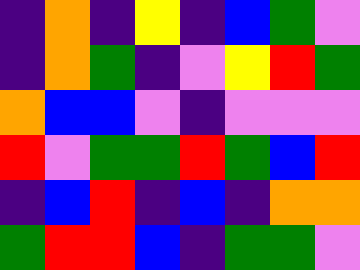[["indigo", "orange", "indigo", "yellow", "indigo", "blue", "green", "violet"], ["indigo", "orange", "green", "indigo", "violet", "yellow", "red", "green"], ["orange", "blue", "blue", "violet", "indigo", "violet", "violet", "violet"], ["red", "violet", "green", "green", "red", "green", "blue", "red"], ["indigo", "blue", "red", "indigo", "blue", "indigo", "orange", "orange"], ["green", "red", "red", "blue", "indigo", "green", "green", "violet"]]